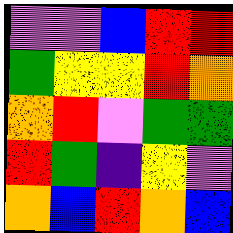[["violet", "violet", "blue", "red", "red"], ["green", "yellow", "yellow", "red", "orange"], ["orange", "red", "violet", "green", "green"], ["red", "green", "indigo", "yellow", "violet"], ["orange", "blue", "red", "orange", "blue"]]